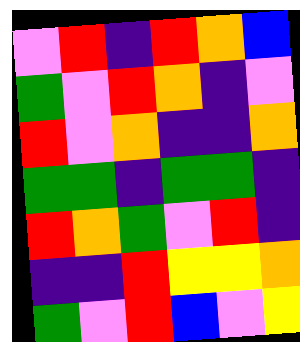[["violet", "red", "indigo", "red", "orange", "blue"], ["green", "violet", "red", "orange", "indigo", "violet"], ["red", "violet", "orange", "indigo", "indigo", "orange"], ["green", "green", "indigo", "green", "green", "indigo"], ["red", "orange", "green", "violet", "red", "indigo"], ["indigo", "indigo", "red", "yellow", "yellow", "orange"], ["green", "violet", "red", "blue", "violet", "yellow"]]